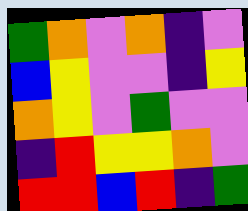[["green", "orange", "violet", "orange", "indigo", "violet"], ["blue", "yellow", "violet", "violet", "indigo", "yellow"], ["orange", "yellow", "violet", "green", "violet", "violet"], ["indigo", "red", "yellow", "yellow", "orange", "violet"], ["red", "red", "blue", "red", "indigo", "green"]]